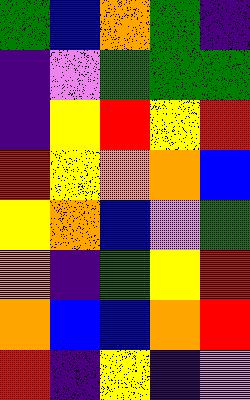[["green", "blue", "orange", "green", "indigo"], ["indigo", "violet", "green", "green", "green"], ["indigo", "yellow", "red", "yellow", "red"], ["red", "yellow", "orange", "orange", "blue"], ["yellow", "orange", "blue", "violet", "green"], ["orange", "indigo", "green", "yellow", "red"], ["orange", "blue", "blue", "orange", "red"], ["red", "indigo", "yellow", "indigo", "violet"]]